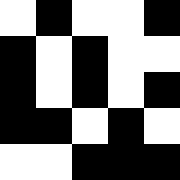[["white", "black", "white", "white", "black"], ["black", "white", "black", "white", "white"], ["black", "white", "black", "white", "black"], ["black", "black", "white", "black", "white"], ["white", "white", "black", "black", "black"]]